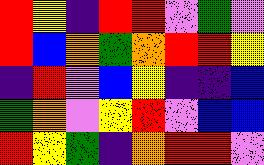[["red", "yellow", "indigo", "red", "red", "violet", "green", "violet"], ["red", "blue", "orange", "green", "orange", "red", "red", "yellow"], ["indigo", "red", "violet", "blue", "yellow", "indigo", "indigo", "blue"], ["green", "orange", "violet", "yellow", "red", "violet", "blue", "blue"], ["red", "yellow", "green", "indigo", "orange", "red", "red", "violet"]]